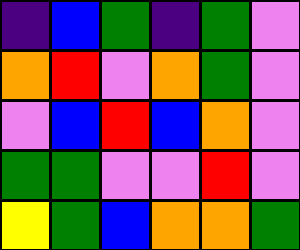[["indigo", "blue", "green", "indigo", "green", "violet"], ["orange", "red", "violet", "orange", "green", "violet"], ["violet", "blue", "red", "blue", "orange", "violet"], ["green", "green", "violet", "violet", "red", "violet"], ["yellow", "green", "blue", "orange", "orange", "green"]]